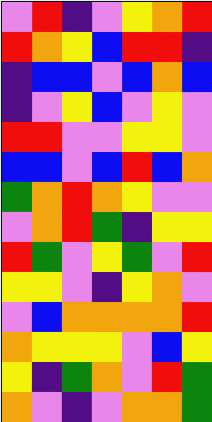[["violet", "red", "indigo", "violet", "yellow", "orange", "red"], ["red", "orange", "yellow", "blue", "red", "red", "indigo"], ["indigo", "blue", "blue", "violet", "blue", "orange", "blue"], ["indigo", "violet", "yellow", "blue", "violet", "yellow", "violet"], ["red", "red", "violet", "violet", "yellow", "yellow", "violet"], ["blue", "blue", "violet", "blue", "red", "blue", "orange"], ["green", "orange", "red", "orange", "yellow", "violet", "violet"], ["violet", "orange", "red", "green", "indigo", "yellow", "yellow"], ["red", "green", "violet", "yellow", "green", "violet", "red"], ["yellow", "yellow", "violet", "indigo", "yellow", "orange", "violet"], ["violet", "blue", "orange", "orange", "orange", "orange", "red"], ["orange", "yellow", "yellow", "yellow", "violet", "blue", "yellow"], ["yellow", "indigo", "green", "orange", "violet", "red", "green"], ["orange", "violet", "indigo", "violet", "orange", "orange", "green"]]